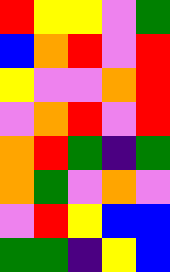[["red", "yellow", "yellow", "violet", "green"], ["blue", "orange", "red", "violet", "red"], ["yellow", "violet", "violet", "orange", "red"], ["violet", "orange", "red", "violet", "red"], ["orange", "red", "green", "indigo", "green"], ["orange", "green", "violet", "orange", "violet"], ["violet", "red", "yellow", "blue", "blue"], ["green", "green", "indigo", "yellow", "blue"]]